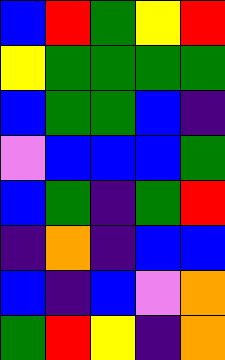[["blue", "red", "green", "yellow", "red"], ["yellow", "green", "green", "green", "green"], ["blue", "green", "green", "blue", "indigo"], ["violet", "blue", "blue", "blue", "green"], ["blue", "green", "indigo", "green", "red"], ["indigo", "orange", "indigo", "blue", "blue"], ["blue", "indigo", "blue", "violet", "orange"], ["green", "red", "yellow", "indigo", "orange"]]